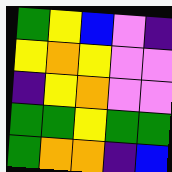[["green", "yellow", "blue", "violet", "indigo"], ["yellow", "orange", "yellow", "violet", "violet"], ["indigo", "yellow", "orange", "violet", "violet"], ["green", "green", "yellow", "green", "green"], ["green", "orange", "orange", "indigo", "blue"]]